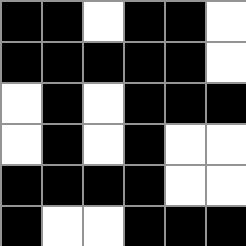[["black", "black", "white", "black", "black", "white"], ["black", "black", "black", "black", "black", "white"], ["white", "black", "white", "black", "black", "black"], ["white", "black", "white", "black", "white", "white"], ["black", "black", "black", "black", "white", "white"], ["black", "white", "white", "black", "black", "black"]]